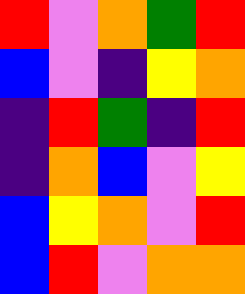[["red", "violet", "orange", "green", "red"], ["blue", "violet", "indigo", "yellow", "orange"], ["indigo", "red", "green", "indigo", "red"], ["indigo", "orange", "blue", "violet", "yellow"], ["blue", "yellow", "orange", "violet", "red"], ["blue", "red", "violet", "orange", "orange"]]